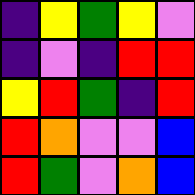[["indigo", "yellow", "green", "yellow", "violet"], ["indigo", "violet", "indigo", "red", "red"], ["yellow", "red", "green", "indigo", "red"], ["red", "orange", "violet", "violet", "blue"], ["red", "green", "violet", "orange", "blue"]]